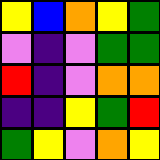[["yellow", "blue", "orange", "yellow", "green"], ["violet", "indigo", "violet", "green", "green"], ["red", "indigo", "violet", "orange", "orange"], ["indigo", "indigo", "yellow", "green", "red"], ["green", "yellow", "violet", "orange", "yellow"]]